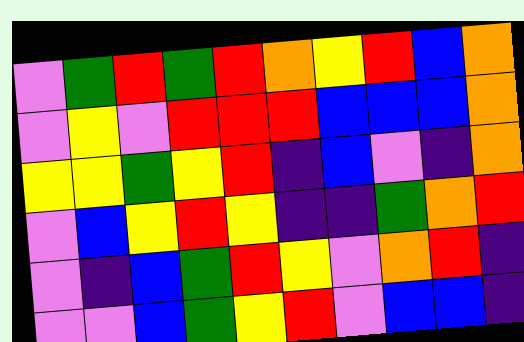[["violet", "green", "red", "green", "red", "orange", "yellow", "red", "blue", "orange"], ["violet", "yellow", "violet", "red", "red", "red", "blue", "blue", "blue", "orange"], ["yellow", "yellow", "green", "yellow", "red", "indigo", "blue", "violet", "indigo", "orange"], ["violet", "blue", "yellow", "red", "yellow", "indigo", "indigo", "green", "orange", "red"], ["violet", "indigo", "blue", "green", "red", "yellow", "violet", "orange", "red", "indigo"], ["violet", "violet", "blue", "green", "yellow", "red", "violet", "blue", "blue", "indigo"]]